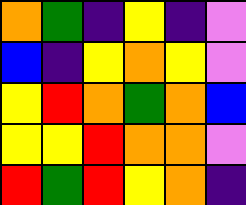[["orange", "green", "indigo", "yellow", "indigo", "violet"], ["blue", "indigo", "yellow", "orange", "yellow", "violet"], ["yellow", "red", "orange", "green", "orange", "blue"], ["yellow", "yellow", "red", "orange", "orange", "violet"], ["red", "green", "red", "yellow", "orange", "indigo"]]